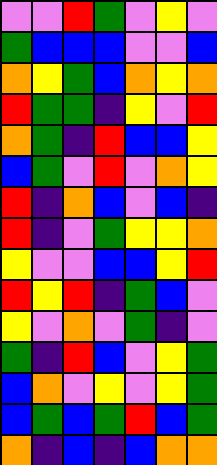[["violet", "violet", "red", "green", "violet", "yellow", "violet"], ["green", "blue", "blue", "blue", "violet", "violet", "blue"], ["orange", "yellow", "green", "blue", "orange", "yellow", "orange"], ["red", "green", "green", "indigo", "yellow", "violet", "red"], ["orange", "green", "indigo", "red", "blue", "blue", "yellow"], ["blue", "green", "violet", "red", "violet", "orange", "yellow"], ["red", "indigo", "orange", "blue", "violet", "blue", "indigo"], ["red", "indigo", "violet", "green", "yellow", "yellow", "orange"], ["yellow", "violet", "violet", "blue", "blue", "yellow", "red"], ["red", "yellow", "red", "indigo", "green", "blue", "violet"], ["yellow", "violet", "orange", "violet", "green", "indigo", "violet"], ["green", "indigo", "red", "blue", "violet", "yellow", "green"], ["blue", "orange", "violet", "yellow", "violet", "yellow", "green"], ["blue", "green", "blue", "green", "red", "blue", "green"], ["orange", "indigo", "blue", "indigo", "blue", "orange", "orange"]]